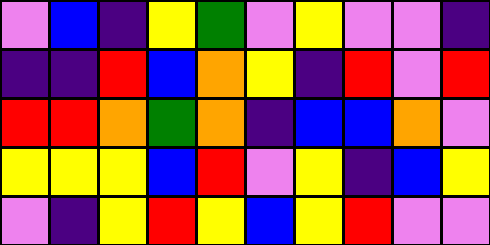[["violet", "blue", "indigo", "yellow", "green", "violet", "yellow", "violet", "violet", "indigo"], ["indigo", "indigo", "red", "blue", "orange", "yellow", "indigo", "red", "violet", "red"], ["red", "red", "orange", "green", "orange", "indigo", "blue", "blue", "orange", "violet"], ["yellow", "yellow", "yellow", "blue", "red", "violet", "yellow", "indigo", "blue", "yellow"], ["violet", "indigo", "yellow", "red", "yellow", "blue", "yellow", "red", "violet", "violet"]]